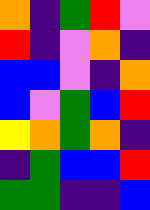[["orange", "indigo", "green", "red", "violet"], ["red", "indigo", "violet", "orange", "indigo"], ["blue", "blue", "violet", "indigo", "orange"], ["blue", "violet", "green", "blue", "red"], ["yellow", "orange", "green", "orange", "indigo"], ["indigo", "green", "blue", "blue", "red"], ["green", "green", "indigo", "indigo", "blue"]]